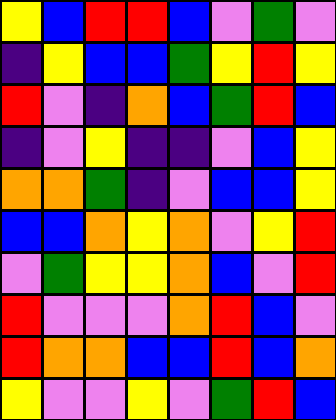[["yellow", "blue", "red", "red", "blue", "violet", "green", "violet"], ["indigo", "yellow", "blue", "blue", "green", "yellow", "red", "yellow"], ["red", "violet", "indigo", "orange", "blue", "green", "red", "blue"], ["indigo", "violet", "yellow", "indigo", "indigo", "violet", "blue", "yellow"], ["orange", "orange", "green", "indigo", "violet", "blue", "blue", "yellow"], ["blue", "blue", "orange", "yellow", "orange", "violet", "yellow", "red"], ["violet", "green", "yellow", "yellow", "orange", "blue", "violet", "red"], ["red", "violet", "violet", "violet", "orange", "red", "blue", "violet"], ["red", "orange", "orange", "blue", "blue", "red", "blue", "orange"], ["yellow", "violet", "violet", "yellow", "violet", "green", "red", "blue"]]